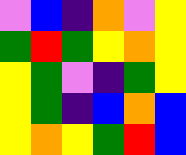[["violet", "blue", "indigo", "orange", "violet", "yellow"], ["green", "red", "green", "yellow", "orange", "yellow"], ["yellow", "green", "violet", "indigo", "green", "yellow"], ["yellow", "green", "indigo", "blue", "orange", "blue"], ["yellow", "orange", "yellow", "green", "red", "blue"]]